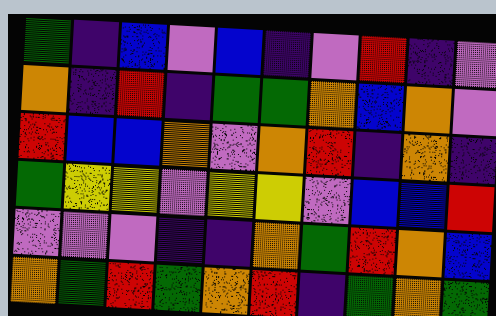[["green", "indigo", "blue", "violet", "blue", "indigo", "violet", "red", "indigo", "violet"], ["orange", "indigo", "red", "indigo", "green", "green", "orange", "blue", "orange", "violet"], ["red", "blue", "blue", "orange", "violet", "orange", "red", "indigo", "orange", "indigo"], ["green", "yellow", "yellow", "violet", "yellow", "yellow", "violet", "blue", "blue", "red"], ["violet", "violet", "violet", "indigo", "indigo", "orange", "green", "red", "orange", "blue"], ["orange", "green", "red", "green", "orange", "red", "indigo", "green", "orange", "green"]]